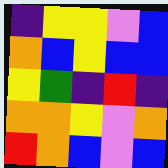[["indigo", "yellow", "yellow", "violet", "blue"], ["orange", "blue", "yellow", "blue", "blue"], ["yellow", "green", "indigo", "red", "indigo"], ["orange", "orange", "yellow", "violet", "orange"], ["red", "orange", "blue", "violet", "blue"]]